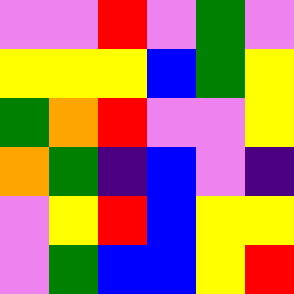[["violet", "violet", "red", "violet", "green", "violet"], ["yellow", "yellow", "yellow", "blue", "green", "yellow"], ["green", "orange", "red", "violet", "violet", "yellow"], ["orange", "green", "indigo", "blue", "violet", "indigo"], ["violet", "yellow", "red", "blue", "yellow", "yellow"], ["violet", "green", "blue", "blue", "yellow", "red"]]